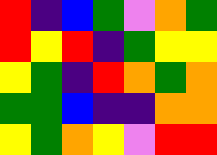[["red", "indigo", "blue", "green", "violet", "orange", "green"], ["red", "yellow", "red", "indigo", "green", "yellow", "yellow"], ["yellow", "green", "indigo", "red", "orange", "green", "orange"], ["green", "green", "blue", "indigo", "indigo", "orange", "orange"], ["yellow", "green", "orange", "yellow", "violet", "red", "red"]]